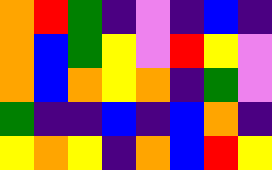[["orange", "red", "green", "indigo", "violet", "indigo", "blue", "indigo"], ["orange", "blue", "green", "yellow", "violet", "red", "yellow", "violet"], ["orange", "blue", "orange", "yellow", "orange", "indigo", "green", "violet"], ["green", "indigo", "indigo", "blue", "indigo", "blue", "orange", "indigo"], ["yellow", "orange", "yellow", "indigo", "orange", "blue", "red", "yellow"]]